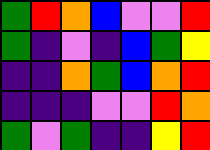[["green", "red", "orange", "blue", "violet", "violet", "red"], ["green", "indigo", "violet", "indigo", "blue", "green", "yellow"], ["indigo", "indigo", "orange", "green", "blue", "orange", "red"], ["indigo", "indigo", "indigo", "violet", "violet", "red", "orange"], ["green", "violet", "green", "indigo", "indigo", "yellow", "red"]]